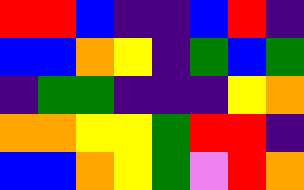[["red", "red", "blue", "indigo", "indigo", "blue", "red", "indigo"], ["blue", "blue", "orange", "yellow", "indigo", "green", "blue", "green"], ["indigo", "green", "green", "indigo", "indigo", "indigo", "yellow", "orange"], ["orange", "orange", "yellow", "yellow", "green", "red", "red", "indigo"], ["blue", "blue", "orange", "yellow", "green", "violet", "red", "orange"]]